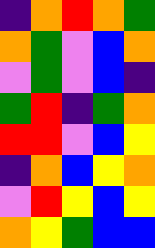[["indigo", "orange", "red", "orange", "green"], ["orange", "green", "violet", "blue", "orange"], ["violet", "green", "violet", "blue", "indigo"], ["green", "red", "indigo", "green", "orange"], ["red", "red", "violet", "blue", "yellow"], ["indigo", "orange", "blue", "yellow", "orange"], ["violet", "red", "yellow", "blue", "yellow"], ["orange", "yellow", "green", "blue", "blue"]]